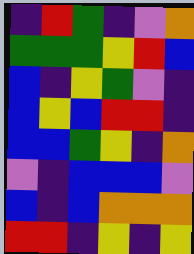[["indigo", "red", "green", "indigo", "violet", "orange"], ["green", "green", "green", "yellow", "red", "blue"], ["blue", "indigo", "yellow", "green", "violet", "indigo"], ["blue", "yellow", "blue", "red", "red", "indigo"], ["blue", "blue", "green", "yellow", "indigo", "orange"], ["violet", "indigo", "blue", "blue", "blue", "violet"], ["blue", "indigo", "blue", "orange", "orange", "orange"], ["red", "red", "indigo", "yellow", "indigo", "yellow"]]